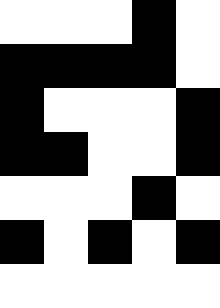[["white", "white", "white", "black", "white"], ["black", "black", "black", "black", "white"], ["black", "white", "white", "white", "black"], ["black", "black", "white", "white", "black"], ["white", "white", "white", "black", "white"], ["black", "white", "black", "white", "black"], ["white", "white", "white", "white", "white"]]